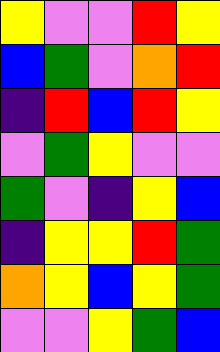[["yellow", "violet", "violet", "red", "yellow"], ["blue", "green", "violet", "orange", "red"], ["indigo", "red", "blue", "red", "yellow"], ["violet", "green", "yellow", "violet", "violet"], ["green", "violet", "indigo", "yellow", "blue"], ["indigo", "yellow", "yellow", "red", "green"], ["orange", "yellow", "blue", "yellow", "green"], ["violet", "violet", "yellow", "green", "blue"]]